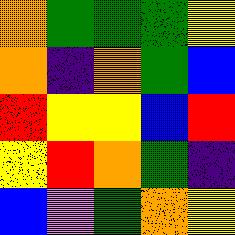[["orange", "green", "green", "green", "yellow"], ["orange", "indigo", "orange", "green", "blue"], ["red", "yellow", "yellow", "blue", "red"], ["yellow", "red", "orange", "green", "indigo"], ["blue", "violet", "green", "orange", "yellow"]]